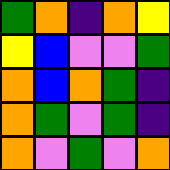[["green", "orange", "indigo", "orange", "yellow"], ["yellow", "blue", "violet", "violet", "green"], ["orange", "blue", "orange", "green", "indigo"], ["orange", "green", "violet", "green", "indigo"], ["orange", "violet", "green", "violet", "orange"]]